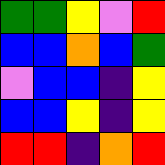[["green", "green", "yellow", "violet", "red"], ["blue", "blue", "orange", "blue", "green"], ["violet", "blue", "blue", "indigo", "yellow"], ["blue", "blue", "yellow", "indigo", "yellow"], ["red", "red", "indigo", "orange", "red"]]